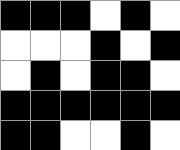[["black", "black", "black", "white", "black", "white"], ["white", "white", "white", "black", "white", "black"], ["white", "black", "white", "black", "black", "white"], ["black", "black", "black", "black", "black", "black"], ["black", "black", "white", "white", "black", "white"]]